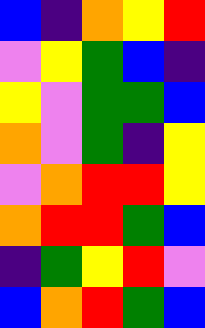[["blue", "indigo", "orange", "yellow", "red"], ["violet", "yellow", "green", "blue", "indigo"], ["yellow", "violet", "green", "green", "blue"], ["orange", "violet", "green", "indigo", "yellow"], ["violet", "orange", "red", "red", "yellow"], ["orange", "red", "red", "green", "blue"], ["indigo", "green", "yellow", "red", "violet"], ["blue", "orange", "red", "green", "blue"]]